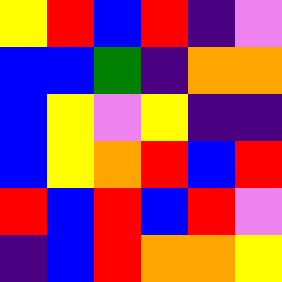[["yellow", "red", "blue", "red", "indigo", "violet"], ["blue", "blue", "green", "indigo", "orange", "orange"], ["blue", "yellow", "violet", "yellow", "indigo", "indigo"], ["blue", "yellow", "orange", "red", "blue", "red"], ["red", "blue", "red", "blue", "red", "violet"], ["indigo", "blue", "red", "orange", "orange", "yellow"]]